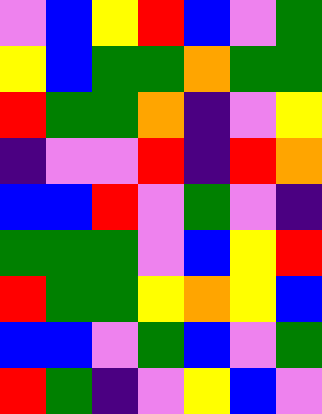[["violet", "blue", "yellow", "red", "blue", "violet", "green"], ["yellow", "blue", "green", "green", "orange", "green", "green"], ["red", "green", "green", "orange", "indigo", "violet", "yellow"], ["indigo", "violet", "violet", "red", "indigo", "red", "orange"], ["blue", "blue", "red", "violet", "green", "violet", "indigo"], ["green", "green", "green", "violet", "blue", "yellow", "red"], ["red", "green", "green", "yellow", "orange", "yellow", "blue"], ["blue", "blue", "violet", "green", "blue", "violet", "green"], ["red", "green", "indigo", "violet", "yellow", "blue", "violet"]]